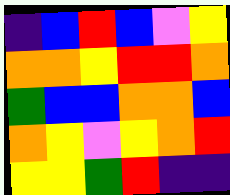[["indigo", "blue", "red", "blue", "violet", "yellow"], ["orange", "orange", "yellow", "red", "red", "orange"], ["green", "blue", "blue", "orange", "orange", "blue"], ["orange", "yellow", "violet", "yellow", "orange", "red"], ["yellow", "yellow", "green", "red", "indigo", "indigo"]]